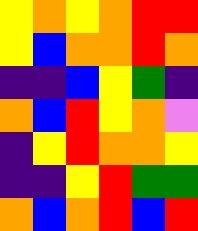[["yellow", "orange", "yellow", "orange", "red", "red"], ["yellow", "blue", "orange", "orange", "red", "orange"], ["indigo", "indigo", "blue", "yellow", "green", "indigo"], ["orange", "blue", "red", "yellow", "orange", "violet"], ["indigo", "yellow", "red", "orange", "orange", "yellow"], ["indigo", "indigo", "yellow", "red", "green", "green"], ["orange", "blue", "orange", "red", "blue", "red"]]